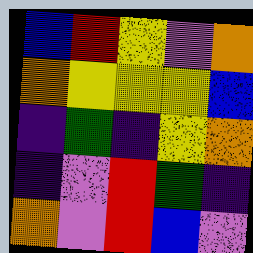[["blue", "red", "yellow", "violet", "orange"], ["orange", "yellow", "yellow", "yellow", "blue"], ["indigo", "green", "indigo", "yellow", "orange"], ["indigo", "violet", "red", "green", "indigo"], ["orange", "violet", "red", "blue", "violet"]]